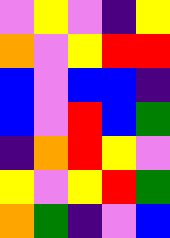[["violet", "yellow", "violet", "indigo", "yellow"], ["orange", "violet", "yellow", "red", "red"], ["blue", "violet", "blue", "blue", "indigo"], ["blue", "violet", "red", "blue", "green"], ["indigo", "orange", "red", "yellow", "violet"], ["yellow", "violet", "yellow", "red", "green"], ["orange", "green", "indigo", "violet", "blue"]]